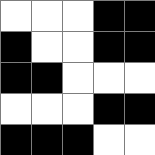[["white", "white", "white", "black", "black"], ["black", "white", "white", "black", "black"], ["black", "black", "white", "white", "white"], ["white", "white", "white", "black", "black"], ["black", "black", "black", "white", "white"]]